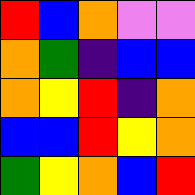[["red", "blue", "orange", "violet", "violet"], ["orange", "green", "indigo", "blue", "blue"], ["orange", "yellow", "red", "indigo", "orange"], ["blue", "blue", "red", "yellow", "orange"], ["green", "yellow", "orange", "blue", "red"]]